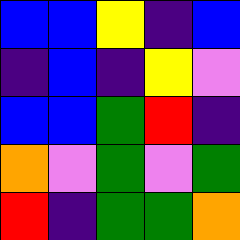[["blue", "blue", "yellow", "indigo", "blue"], ["indigo", "blue", "indigo", "yellow", "violet"], ["blue", "blue", "green", "red", "indigo"], ["orange", "violet", "green", "violet", "green"], ["red", "indigo", "green", "green", "orange"]]